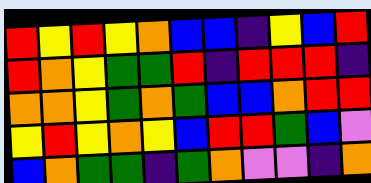[["red", "yellow", "red", "yellow", "orange", "blue", "blue", "indigo", "yellow", "blue", "red"], ["red", "orange", "yellow", "green", "green", "red", "indigo", "red", "red", "red", "indigo"], ["orange", "orange", "yellow", "green", "orange", "green", "blue", "blue", "orange", "red", "red"], ["yellow", "red", "yellow", "orange", "yellow", "blue", "red", "red", "green", "blue", "violet"], ["blue", "orange", "green", "green", "indigo", "green", "orange", "violet", "violet", "indigo", "orange"]]